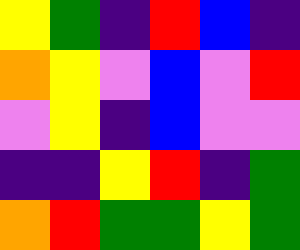[["yellow", "green", "indigo", "red", "blue", "indigo"], ["orange", "yellow", "violet", "blue", "violet", "red"], ["violet", "yellow", "indigo", "blue", "violet", "violet"], ["indigo", "indigo", "yellow", "red", "indigo", "green"], ["orange", "red", "green", "green", "yellow", "green"]]